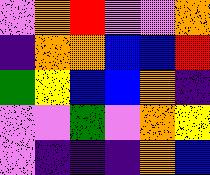[["violet", "orange", "red", "violet", "violet", "orange"], ["indigo", "orange", "orange", "blue", "blue", "red"], ["green", "yellow", "blue", "blue", "orange", "indigo"], ["violet", "violet", "green", "violet", "orange", "yellow"], ["violet", "indigo", "indigo", "indigo", "orange", "blue"]]